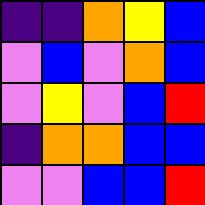[["indigo", "indigo", "orange", "yellow", "blue"], ["violet", "blue", "violet", "orange", "blue"], ["violet", "yellow", "violet", "blue", "red"], ["indigo", "orange", "orange", "blue", "blue"], ["violet", "violet", "blue", "blue", "red"]]